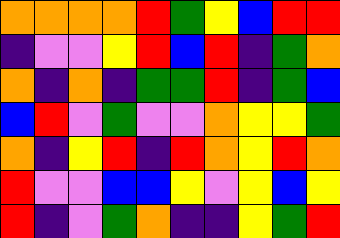[["orange", "orange", "orange", "orange", "red", "green", "yellow", "blue", "red", "red"], ["indigo", "violet", "violet", "yellow", "red", "blue", "red", "indigo", "green", "orange"], ["orange", "indigo", "orange", "indigo", "green", "green", "red", "indigo", "green", "blue"], ["blue", "red", "violet", "green", "violet", "violet", "orange", "yellow", "yellow", "green"], ["orange", "indigo", "yellow", "red", "indigo", "red", "orange", "yellow", "red", "orange"], ["red", "violet", "violet", "blue", "blue", "yellow", "violet", "yellow", "blue", "yellow"], ["red", "indigo", "violet", "green", "orange", "indigo", "indigo", "yellow", "green", "red"]]